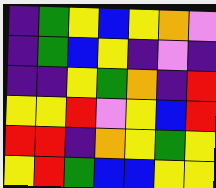[["indigo", "green", "yellow", "blue", "yellow", "orange", "violet"], ["indigo", "green", "blue", "yellow", "indigo", "violet", "indigo"], ["indigo", "indigo", "yellow", "green", "orange", "indigo", "red"], ["yellow", "yellow", "red", "violet", "yellow", "blue", "red"], ["red", "red", "indigo", "orange", "yellow", "green", "yellow"], ["yellow", "red", "green", "blue", "blue", "yellow", "yellow"]]